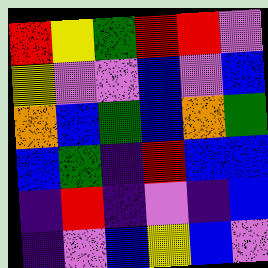[["red", "yellow", "green", "red", "red", "violet"], ["yellow", "violet", "violet", "blue", "violet", "blue"], ["orange", "blue", "green", "blue", "orange", "green"], ["blue", "green", "indigo", "red", "blue", "blue"], ["indigo", "red", "indigo", "violet", "indigo", "blue"], ["indigo", "violet", "blue", "yellow", "blue", "violet"]]